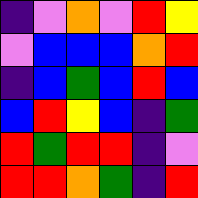[["indigo", "violet", "orange", "violet", "red", "yellow"], ["violet", "blue", "blue", "blue", "orange", "red"], ["indigo", "blue", "green", "blue", "red", "blue"], ["blue", "red", "yellow", "blue", "indigo", "green"], ["red", "green", "red", "red", "indigo", "violet"], ["red", "red", "orange", "green", "indigo", "red"]]